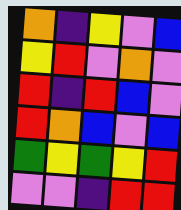[["orange", "indigo", "yellow", "violet", "blue"], ["yellow", "red", "violet", "orange", "violet"], ["red", "indigo", "red", "blue", "violet"], ["red", "orange", "blue", "violet", "blue"], ["green", "yellow", "green", "yellow", "red"], ["violet", "violet", "indigo", "red", "red"]]